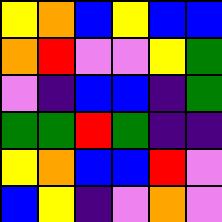[["yellow", "orange", "blue", "yellow", "blue", "blue"], ["orange", "red", "violet", "violet", "yellow", "green"], ["violet", "indigo", "blue", "blue", "indigo", "green"], ["green", "green", "red", "green", "indigo", "indigo"], ["yellow", "orange", "blue", "blue", "red", "violet"], ["blue", "yellow", "indigo", "violet", "orange", "violet"]]